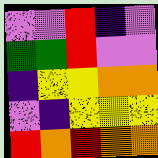[["violet", "violet", "red", "indigo", "violet"], ["green", "green", "red", "violet", "violet"], ["indigo", "yellow", "yellow", "orange", "orange"], ["violet", "indigo", "yellow", "yellow", "yellow"], ["red", "orange", "red", "orange", "orange"]]